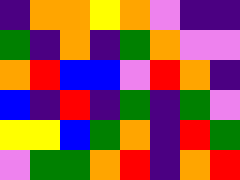[["indigo", "orange", "orange", "yellow", "orange", "violet", "indigo", "indigo"], ["green", "indigo", "orange", "indigo", "green", "orange", "violet", "violet"], ["orange", "red", "blue", "blue", "violet", "red", "orange", "indigo"], ["blue", "indigo", "red", "indigo", "green", "indigo", "green", "violet"], ["yellow", "yellow", "blue", "green", "orange", "indigo", "red", "green"], ["violet", "green", "green", "orange", "red", "indigo", "orange", "red"]]